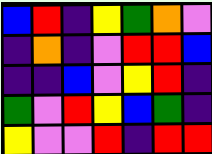[["blue", "red", "indigo", "yellow", "green", "orange", "violet"], ["indigo", "orange", "indigo", "violet", "red", "red", "blue"], ["indigo", "indigo", "blue", "violet", "yellow", "red", "indigo"], ["green", "violet", "red", "yellow", "blue", "green", "indigo"], ["yellow", "violet", "violet", "red", "indigo", "red", "red"]]